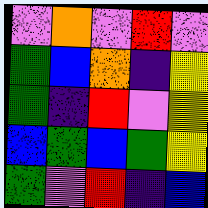[["violet", "orange", "violet", "red", "violet"], ["green", "blue", "orange", "indigo", "yellow"], ["green", "indigo", "red", "violet", "yellow"], ["blue", "green", "blue", "green", "yellow"], ["green", "violet", "red", "indigo", "blue"]]